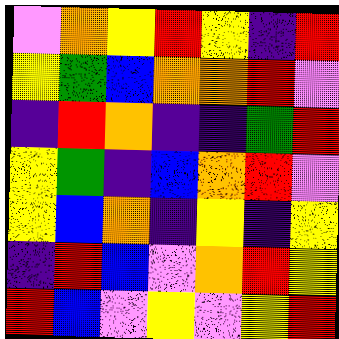[["violet", "orange", "yellow", "red", "yellow", "indigo", "red"], ["yellow", "green", "blue", "orange", "orange", "red", "violet"], ["indigo", "red", "orange", "indigo", "indigo", "green", "red"], ["yellow", "green", "indigo", "blue", "orange", "red", "violet"], ["yellow", "blue", "orange", "indigo", "yellow", "indigo", "yellow"], ["indigo", "red", "blue", "violet", "orange", "red", "yellow"], ["red", "blue", "violet", "yellow", "violet", "yellow", "red"]]